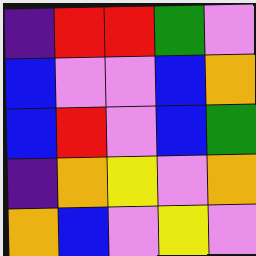[["indigo", "red", "red", "green", "violet"], ["blue", "violet", "violet", "blue", "orange"], ["blue", "red", "violet", "blue", "green"], ["indigo", "orange", "yellow", "violet", "orange"], ["orange", "blue", "violet", "yellow", "violet"]]